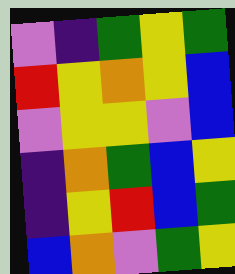[["violet", "indigo", "green", "yellow", "green"], ["red", "yellow", "orange", "yellow", "blue"], ["violet", "yellow", "yellow", "violet", "blue"], ["indigo", "orange", "green", "blue", "yellow"], ["indigo", "yellow", "red", "blue", "green"], ["blue", "orange", "violet", "green", "yellow"]]